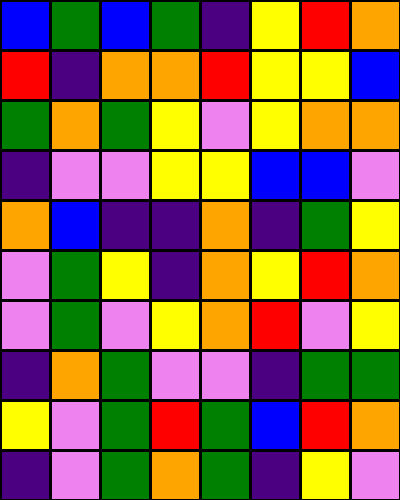[["blue", "green", "blue", "green", "indigo", "yellow", "red", "orange"], ["red", "indigo", "orange", "orange", "red", "yellow", "yellow", "blue"], ["green", "orange", "green", "yellow", "violet", "yellow", "orange", "orange"], ["indigo", "violet", "violet", "yellow", "yellow", "blue", "blue", "violet"], ["orange", "blue", "indigo", "indigo", "orange", "indigo", "green", "yellow"], ["violet", "green", "yellow", "indigo", "orange", "yellow", "red", "orange"], ["violet", "green", "violet", "yellow", "orange", "red", "violet", "yellow"], ["indigo", "orange", "green", "violet", "violet", "indigo", "green", "green"], ["yellow", "violet", "green", "red", "green", "blue", "red", "orange"], ["indigo", "violet", "green", "orange", "green", "indigo", "yellow", "violet"]]